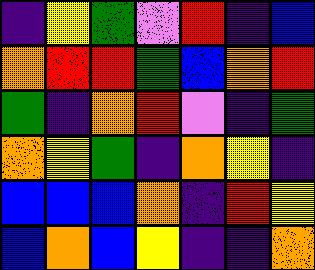[["indigo", "yellow", "green", "violet", "red", "indigo", "blue"], ["orange", "red", "red", "green", "blue", "orange", "red"], ["green", "indigo", "orange", "red", "violet", "indigo", "green"], ["orange", "yellow", "green", "indigo", "orange", "yellow", "indigo"], ["blue", "blue", "blue", "orange", "indigo", "red", "yellow"], ["blue", "orange", "blue", "yellow", "indigo", "indigo", "orange"]]